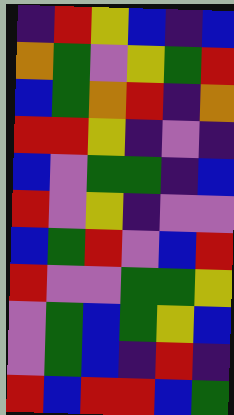[["indigo", "red", "yellow", "blue", "indigo", "blue"], ["orange", "green", "violet", "yellow", "green", "red"], ["blue", "green", "orange", "red", "indigo", "orange"], ["red", "red", "yellow", "indigo", "violet", "indigo"], ["blue", "violet", "green", "green", "indigo", "blue"], ["red", "violet", "yellow", "indigo", "violet", "violet"], ["blue", "green", "red", "violet", "blue", "red"], ["red", "violet", "violet", "green", "green", "yellow"], ["violet", "green", "blue", "green", "yellow", "blue"], ["violet", "green", "blue", "indigo", "red", "indigo"], ["red", "blue", "red", "red", "blue", "green"]]